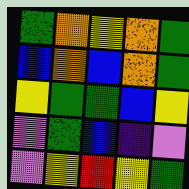[["green", "orange", "yellow", "orange", "green"], ["blue", "orange", "blue", "orange", "green"], ["yellow", "green", "green", "blue", "yellow"], ["violet", "green", "blue", "indigo", "violet"], ["violet", "yellow", "red", "yellow", "green"]]